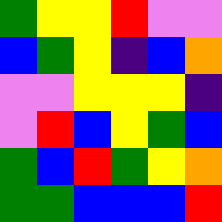[["green", "yellow", "yellow", "red", "violet", "violet"], ["blue", "green", "yellow", "indigo", "blue", "orange"], ["violet", "violet", "yellow", "yellow", "yellow", "indigo"], ["violet", "red", "blue", "yellow", "green", "blue"], ["green", "blue", "red", "green", "yellow", "orange"], ["green", "green", "blue", "blue", "blue", "red"]]